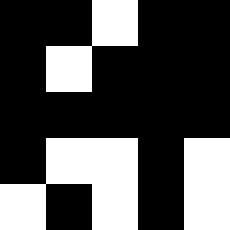[["black", "black", "white", "black", "black"], ["black", "white", "black", "black", "black"], ["black", "black", "black", "black", "black"], ["black", "white", "white", "black", "white"], ["white", "black", "white", "black", "white"]]